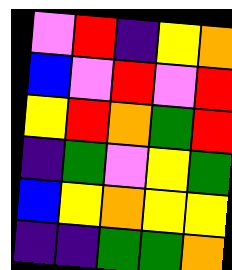[["violet", "red", "indigo", "yellow", "orange"], ["blue", "violet", "red", "violet", "red"], ["yellow", "red", "orange", "green", "red"], ["indigo", "green", "violet", "yellow", "green"], ["blue", "yellow", "orange", "yellow", "yellow"], ["indigo", "indigo", "green", "green", "orange"]]